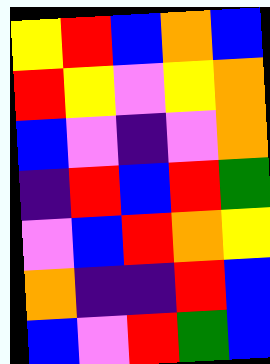[["yellow", "red", "blue", "orange", "blue"], ["red", "yellow", "violet", "yellow", "orange"], ["blue", "violet", "indigo", "violet", "orange"], ["indigo", "red", "blue", "red", "green"], ["violet", "blue", "red", "orange", "yellow"], ["orange", "indigo", "indigo", "red", "blue"], ["blue", "violet", "red", "green", "blue"]]